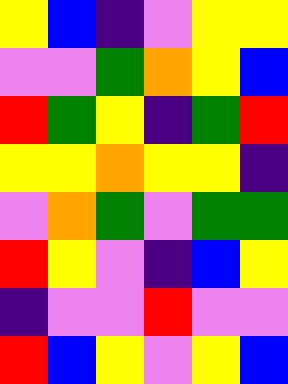[["yellow", "blue", "indigo", "violet", "yellow", "yellow"], ["violet", "violet", "green", "orange", "yellow", "blue"], ["red", "green", "yellow", "indigo", "green", "red"], ["yellow", "yellow", "orange", "yellow", "yellow", "indigo"], ["violet", "orange", "green", "violet", "green", "green"], ["red", "yellow", "violet", "indigo", "blue", "yellow"], ["indigo", "violet", "violet", "red", "violet", "violet"], ["red", "blue", "yellow", "violet", "yellow", "blue"]]